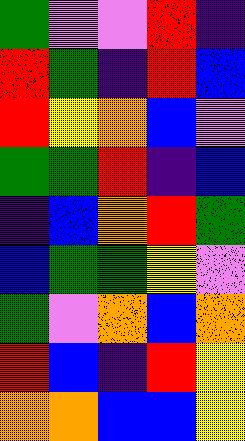[["green", "violet", "violet", "red", "indigo"], ["red", "green", "indigo", "red", "blue"], ["red", "yellow", "orange", "blue", "violet"], ["green", "green", "red", "indigo", "blue"], ["indigo", "blue", "orange", "red", "green"], ["blue", "green", "green", "yellow", "violet"], ["green", "violet", "orange", "blue", "orange"], ["red", "blue", "indigo", "red", "yellow"], ["orange", "orange", "blue", "blue", "yellow"]]